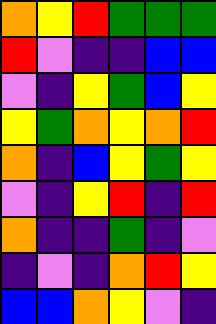[["orange", "yellow", "red", "green", "green", "green"], ["red", "violet", "indigo", "indigo", "blue", "blue"], ["violet", "indigo", "yellow", "green", "blue", "yellow"], ["yellow", "green", "orange", "yellow", "orange", "red"], ["orange", "indigo", "blue", "yellow", "green", "yellow"], ["violet", "indigo", "yellow", "red", "indigo", "red"], ["orange", "indigo", "indigo", "green", "indigo", "violet"], ["indigo", "violet", "indigo", "orange", "red", "yellow"], ["blue", "blue", "orange", "yellow", "violet", "indigo"]]